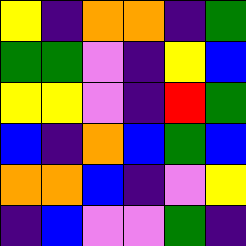[["yellow", "indigo", "orange", "orange", "indigo", "green"], ["green", "green", "violet", "indigo", "yellow", "blue"], ["yellow", "yellow", "violet", "indigo", "red", "green"], ["blue", "indigo", "orange", "blue", "green", "blue"], ["orange", "orange", "blue", "indigo", "violet", "yellow"], ["indigo", "blue", "violet", "violet", "green", "indigo"]]